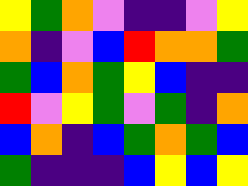[["yellow", "green", "orange", "violet", "indigo", "indigo", "violet", "yellow"], ["orange", "indigo", "violet", "blue", "red", "orange", "orange", "green"], ["green", "blue", "orange", "green", "yellow", "blue", "indigo", "indigo"], ["red", "violet", "yellow", "green", "violet", "green", "indigo", "orange"], ["blue", "orange", "indigo", "blue", "green", "orange", "green", "blue"], ["green", "indigo", "indigo", "indigo", "blue", "yellow", "blue", "yellow"]]